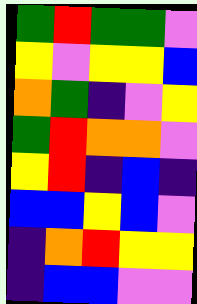[["green", "red", "green", "green", "violet"], ["yellow", "violet", "yellow", "yellow", "blue"], ["orange", "green", "indigo", "violet", "yellow"], ["green", "red", "orange", "orange", "violet"], ["yellow", "red", "indigo", "blue", "indigo"], ["blue", "blue", "yellow", "blue", "violet"], ["indigo", "orange", "red", "yellow", "yellow"], ["indigo", "blue", "blue", "violet", "violet"]]